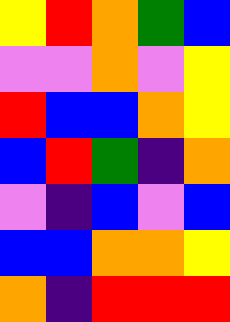[["yellow", "red", "orange", "green", "blue"], ["violet", "violet", "orange", "violet", "yellow"], ["red", "blue", "blue", "orange", "yellow"], ["blue", "red", "green", "indigo", "orange"], ["violet", "indigo", "blue", "violet", "blue"], ["blue", "blue", "orange", "orange", "yellow"], ["orange", "indigo", "red", "red", "red"]]